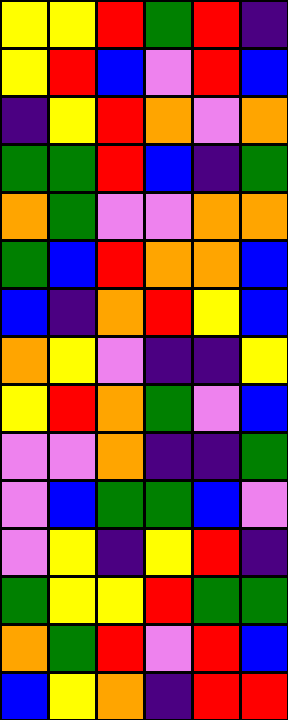[["yellow", "yellow", "red", "green", "red", "indigo"], ["yellow", "red", "blue", "violet", "red", "blue"], ["indigo", "yellow", "red", "orange", "violet", "orange"], ["green", "green", "red", "blue", "indigo", "green"], ["orange", "green", "violet", "violet", "orange", "orange"], ["green", "blue", "red", "orange", "orange", "blue"], ["blue", "indigo", "orange", "red", "yellow", "blue"], ["orange", "yellow", "violet", "indigo", "indigo", "yellow"], ["yellow", "red", "orange", "green", "violet", "blue"], ["violet", "violet", "orange", "indigo", "indigo", "green"], ["violet", "blue", "green", "green", "blue", "violet"], ["violet", "yellow", "indigo", "yellow", "red", "indigo"], ["green", "yellow", "yellow", "red", "green", "green"], ["orange", "green", "red", "violet", "red", "blue"], ["blue", "yellow", "orange", "indigo", "red", "red"]]